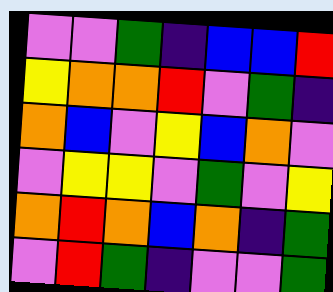[["violet", "violet", "green", "indigo", "blue", "blue", "red"], ["yellow", "orange", "orange", "red", "violet", "green", "indigo"], ["orange", "blue", "violet", "yellow", "blue", "orange", "violet"], ["violet", "yellow", "yellow", "violet", "green", "violet", "yellow"], ["orange", "red", "orange", "blue", "orange", "indigo", "green"], ["violet", "red", "green", "indigo", "violet", "violet", "green"]]